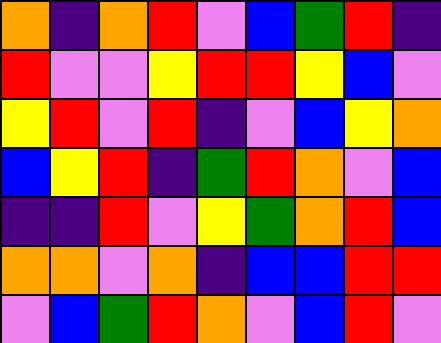[["orange", "indigo", "orange", "red", "violet", "blue", "green", "red", "indigo"], ["red", "violet", "violet", "yellow", "red", "red", "yellow", "blue", "violet"], ["yellow", "red", "violet", "red", "indigo", "violet", "blue", "yellow", "orange"], ["blue", "yellow", "red", "indigo", "green", "red", "orange", "violet", "blue"], ["indigo", "indigo", "red", "violet", "yellow", "green", "orange", "red", "blue"], ["orange", "orange", "violet", "orange", "indigo", "blue", "blue", "red", "red"], ["violet", "blue", "green", "red", "orange", "violet", "blue", "red", "violet"]]